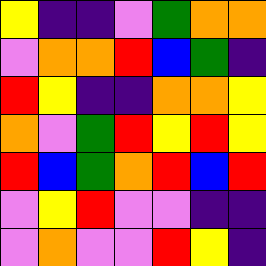[["yellow", "indigo", "indigo", "violet", "green", "orange", "orange"], ["violet", "orange", "orange", "red", "blue", "green", "indigo"], ["red", "yellow", "indigo", "indigo", "orange", "orange", "yellow"], ["orange", "violet", "green", "red", "yellow", "red", "yellow"], ["red", "blue", "green", "orange", "red", "blue", "red"], ["violet", "yellow", "red", "violet", "violet", "indigo", "indigo"], ["violet", "orange", "violet", "violet", "red", "yellow", "indigo"]]